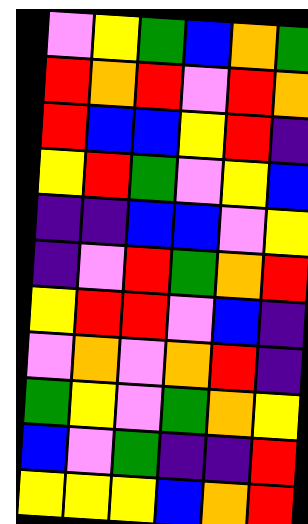[["violet", "yellow", "green", "blue", "orange", "green"], ["red", "orange", "red", "violet", "red", "orange"], ["red", "blue", "blue", "yellow", "red", "indigo"], ["yellow", "red", "green", "violet", "yellow", "blue"], ["indigo", "indigo", "blue", "blue", "violet", "yellow"], ["indigo", "violet", "red", "green", "orange", "red"], ["yellow", "red", "red", "violet", "blue", "indigo"], ["violet", "orange", "violet", "orange", "red", "indigo"], ["green", "yellow", "violet", "green", "orange", "yellow"], ["blue", "violet", "green", "indigo", "indigo", "red"], ["yellow", "yellow", "yellow", "blue", "orange", "red"]]